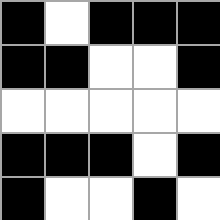[["black", "white", "black", "black", "black"], ["black", "black", "white", "white", "black"], ["white", "white", "white", "white", "white"], ["black", "black", "black", "white", "black"], ["black", "white", "white", "black", "white"]]